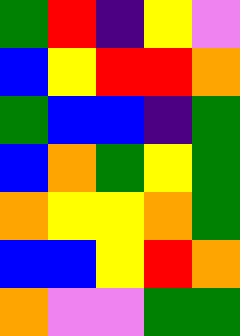[["green", "red", "indigo", "yellow", "violet"], ["blue", "yellow", "red", "red", "orange"], ["green", "blue", "blue", "indigo", "green"], ["blue", "orange", "green", "yellow", "green"], ["orange", "yellow", "yellow", "orange", "green"], ["blue", "blue", "yellow", "red", "orange"], ["orange", "violet", "violet", "green", "green"]]